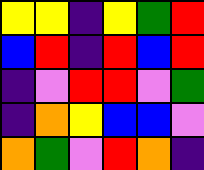[["yellow", "yellow", "indigo", "yellow", "green", "red"], ["blue", "red", "indigo", "red", "blue", "red"], ["indigo", "violet", "red", "red", "violet", "green"], ["indigo", "orange", "yellow", "blue", "blue", "violet"], ["orange", "green", "violet", "red", "orange", "indigo"]]